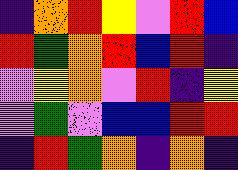[["indigo", "orange", "red", "yellow", "violet", "red", "blue"], ["red", "green", "orange", "red", "blue", "red", "indigo"], ["violet", "yellow", "orange", "violet", "red", "indigo", "yellow"], ["violet", "green", "violet", "blue", "blue", "red", "red"], ["indigo", "red", "green", "orange", "indigo", "orange", "indigo"]]